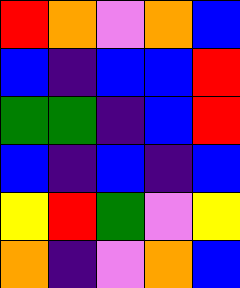[["red", "orange", "violet", "orange", "blue"], ["blue", "indigo", "blue", "blue", "red"], ["green", "green", "indigo", "blue", "red"], ["blue", "indigo", "blue", "indigo", "blue"], ["yellow", "red", "green", "violet", "yellow"], ["orange", "indigo", "violet", "orange", "blue"]]